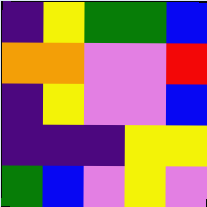[["indigo", "yellow", "green", "green", "blue"], ["orange", "orange", "violet", "violet", "red"], ["indigo", "yellow", "violet", "violet", "blue"], ["indigo", "indigo", "indigo", "yellow", "yellow"], ["green", "blue", "violet", "yellow", "violet"]]